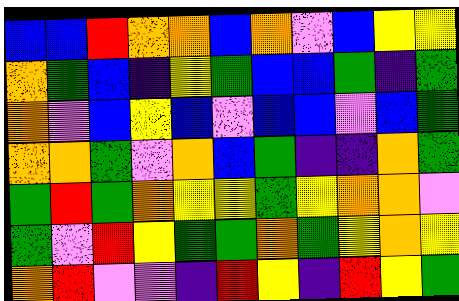[["blue", "blue", "red", "orange", "orange", "blue", "orange", "violet", "blue", "yellow", "yellow"], ["orange", "green", "blue", "indigo", "yellow", "green", "blue", "blue", "green", "indigo", "green"], ["orange", "violet", "blue", "yellow", "blue", "violet", "blue", "blue", "violet", "blue", "green"], ["orange", "orange", "green", "violet", "orange", "blue", "green", "indigo", "indigo", "orange", "green"], ["green", "red", "green", "orange", "yellow", "yellow", "green", "yellow", "orange", "orange", "violet"], ["green", "violet", "red", "yellow", "green", "green", "orange", "green", "yellow", "orange", "yellow"], ["orange", "red", "violet", "violet", "indigo", "red", "yellow", "indigo", "red", "yellow", "green"]]